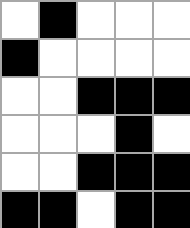[["white", "black", "white", "white", "white"], ["black", "white", "white", "white", "white"], ["white", "white", "black", "black", "black"], ["white", "white", "white", "black", "white"], ["white", "white", "black", "black", "black"], ["black", "black", "white", "black", "black"]]